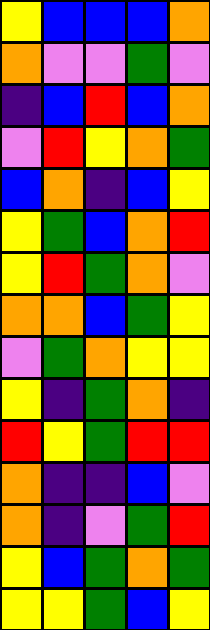[["yellow", "blue", "blue", "blue", "orange"], ["orange", "violet", "violet", "green", "violet"], ["indigo", "blue", "red", "blue", "orange"], ["violet", "red", "yellow", "orange", "green"], ["blue", "orange", "indigo", "blue", "yellow"], ["yellow", "green", "blue", "orange", "red"], ["yellow", "red", "green", "orange", "violet"], ["orange", "orange", "blue", "green", "yellow"], ["violet", "green", "orange", "yellow", "yellow"], ["yellow", "indigo", "green", "orange", "indigo"], ["red", "yellow", "green", "red", "red"], ["orange", "indigo", "indigo", "blue", "violet"], ["orange", "indigo", "violet", "green", "red"], ["yellow", "blue", "green", "orange", "green"], ["yellow", "yellow", "green", "blue", "yellow"]]